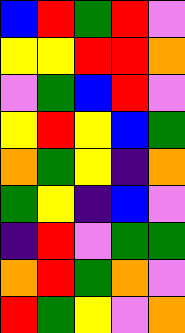[["blue", "red", "green", "red", "violet"], ["yellow", "yellow", "red", "red", "orange"], ["violet", "green", "blue", "red", "violet"], ["yellow", "red", "yellow", "blue", "green"], ["orange", "green", "yellow", "indigo", "orange"], ["green", "yellow", "indigo", "blue", "violet"], ["indigo", "red", "violet", "green", "green"], ["orange", "red", "green", "orange", "violet"], ["red", "green", "yellow", "violet", "orange"]]